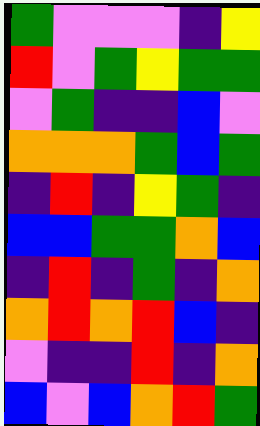[["green", "violet", "violet", "violet", "indigo", "yellow"], ["red", "violet", "green", "yellow", "green", "green"], ["violet", "green", "indigo", "indigo", "blue", "violet"], ["orange", "orange", "orange", "green", "blue", "green"], ["indigo", "red", "indigo", "yellow", "green", "indigo"], ["blue", "blue", "green", "green", "orange", "blue"], ["indigo", "red", "indigo", "green", "indigo", "orange"], ["orange", "red", "orange", "red", "blue", "indigo"], ["violet", "indigo", "indigo", "red", "indigo", "orange"], ["blue", "violet", "blue", "orange", "red", "green"]]